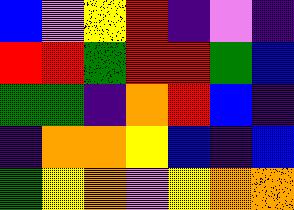[["blue", "violet", "yellow", "red", "indigo", "violet", "indigo"], ["red", "red", "green", "red", "red", "green", "blue"], ["green", "green", "indigo", "orange", "red", "blue", "indigo"], ["indigo", "orange", "orange", "yellow", "blue", "indigo", "blue"], ["green", "yellow", "orange", "violet", "yellow", "orange", "orange"]]